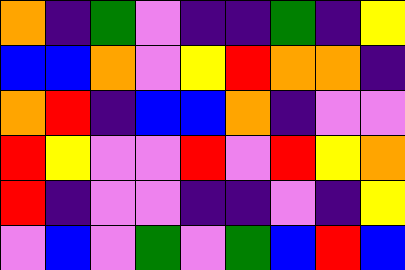[["orange", "indigo", "green", "violet", "indigo", "indigo", "green", "indigo", "yellow"], ["blue", "blue", "orange", "violet", "yellow", "red", "orange", "orange", "indigo"], ["orange", "red", "indigo", "blue", "blue", "orange", "indigo", "violet", "violet"], ["red", "yellow", "violet", "violet", "red", "violet", "red", "yellow", "orange"], ["red", "indigo", "violet", "violet", "indigo", "indigo", "violet", "indigo", "yellow"], ["violet", "blue", "violet", "green", "violet", "green", "blue", "red", "blue"]]